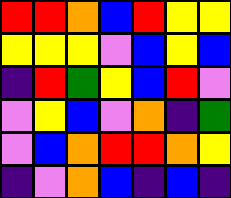[["red", "red", "orange", "blue", "red", "yellow", "yellow"], ["yellow", "yellow", "yellow", "violet", "blue", "yellow", "blue"], ["indigo", "red", "green", "yellow", "blue", "red", "violet"], ["violet", "yellow", "blue", "violet", "orange", "indigo", "green"], ["violet", "blue", "orange", "red", "red", "orange", "yellow"], ["indigo", "violet", "orange", "blue", "indigo", "blue", "indigo"]]